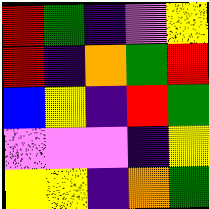[["red", "green", "indigo", "violet", "yellow"], ["red", "indigo", "orange", "green", "red"], ["blue", "yellow", "indigo", "red", "green"], ["violet", "violet", "violet", "indigo", "yellow"], ["yellow", "yellow", "indigo", "orange", "green"]]